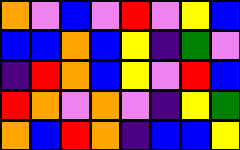[["orange", "violet", "blue", "violet", "red", "violet", "yellow", "blue"], ["blue", "blue", "orange", "blue", "yellow", "indigo", "green", "violet"], ["indigo", "red", "orange", "blue", "yellow", "violet", "red", "blue"], ["red", "orange", "violet", "orange", "violet", "indigo", "yellow", "green"], ["orange", "blue", "red", "orange", "indigo", "blue", "blue", "yellow"]]